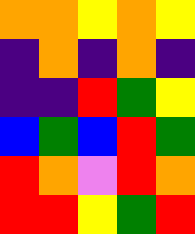[["orange", "orange", "yellow", "orange", "yellow"], ["indigo", "orange", "indigo", "orange", "indigo"], ["indigo", "indigo", "red", "green", "yellow"], ["blue", "green", "blue", "red", "green"], ["red", "orange", "violet", "red", "orange"], ["red", "red", "yellow", "green", "red"]]